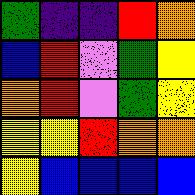[["green", "indigo", "indigo", "red", "orange"], ["blue", "red", "violet", "green", "yellow"], ["orange", "red", "violet", "green", "yellow"], ["yellow", "yellow", "red", "orange", "orange"], ["yellow", "blue", "blue", "blue", "blue"]]